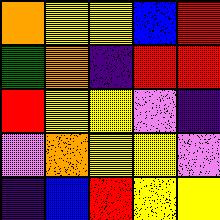[["orange", "yellow", "yellow", "blue", "red"], ["green", "orange", "indigo", "red", "red"], ["red", "yellow", "yellow", "violet", "indigo"], ["violet", "orange", "yellow", "yellow", "violet"], ["indigo", "blue", "red", "yellow", "yellow"]]